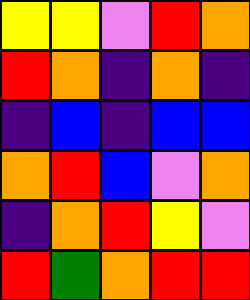[["yellow", "yellow", "violet", "red", "orange"], ["red", "orange", "indigo", "orange", "indigo"], ["indigo", "blue", "indigo", "blue", "blue"], ["orange", "red", "blue", "violet", "orange"], ["indigo", "orange", "red", "yellow", "violet"], ["red", "green", "orange", "red", "red"]]